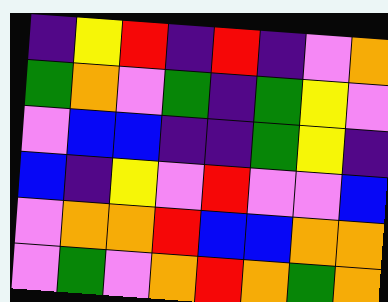[["indigo", "yellow", "red", "indigo", "red", "indigo", "violet", "orange"], ["green", "orange", "violet", "green", "indigo", "green", "yellow", "violet"], ["violet", "blue", "blue", "indigo", "indigo", "green", "yellow", "indigo"], ["blue", "indigo", "yellow", "violet", "red", "violet", "violet", "blue"], ["violet", "orange", "orange", "red", "blue", "blue", "orange", "orange"], ["violet", "green", "violet", "orange", "red", "orange", "green", "orange"]]